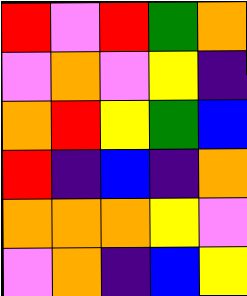[["red", "violet", "red", "green", "orange"], ["violet", "orange", "violet", "yellow", "indigo"], ["orange", "red", "yellow", "green", "blue"], ["red", "indigo", "blue", "indigo", "orange"], ["orange", "orange", "orange", "yellow", "violet"], ["violet", "orange", "indigo", "blue", "yellow"]]